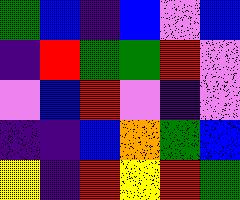[["green", "blue", "indigo", "blue", "violet", "blue"], ["indigo", "red", "green", "green", "red", "violet"], ["violet", "blue", "red", "violet", "indigo", "violet"], ["indigo", "indigo", "blue", "orange", "green", "blue"], ["yellow", "indigo", "red", "yellow", "red", "green"]]